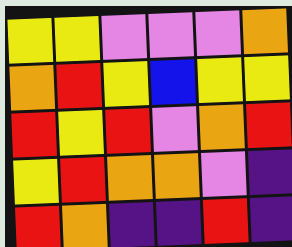[["yellow", "yellow", "violet", "violet", "violet", "orange"], ["orange", "red", "yellow", "blue", "yellow", "yellow"], ["red", "yellow", "red", "violet", "orange", "red"], ["yellow", "red", "orange", "orange", "violet", "indigo"], ["red", "orange", "indigo", "indigo", "red", "indigo"]]